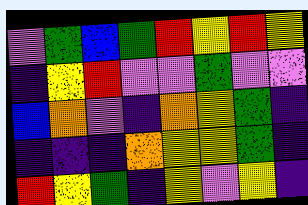[["violet", "green", "blue", "green", "red", "yellow", "red", "yellow"], ["indigo", "yellow", "red", "violet", "violet", "green", "violet", "violet"], ["blue", "orange", "violet", "indigo", "orange", "yellow", "green", "indigo"], ["indigo", "indigo", "indigo", "orange", "yellow", "yellow", "green", "indigo"], ["red", "yellow", "green", "indigo", "yellow", "violet", "yellow", "indigo"]]